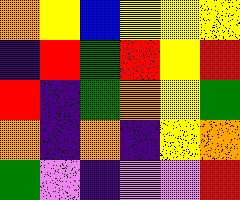[["orange", "yellow", "blue", "yellow", "yellow", "yellow"], ["indigo", "red", "green", "red", "yellow", "red"], ["red", "indigo", "green", "orange", "yellow", "green"], ["orange", "indigo", "orange", "indigo", "yellow", "orange"], ["green", "violet", "indigo", "violet", "violet", "red"]]